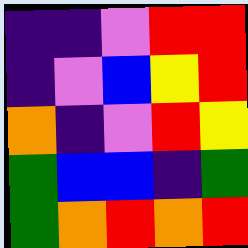[["indigo", "indigo", "violet", "red", "red"], ["indigo", "violet", "blue", "yellow", "red"], ["orange", "indigo", "violet", "red", "yellow"], ["green", "blue", "blue", "indigo", "green"], ["green", "orange", "red", "orange", "red"]]